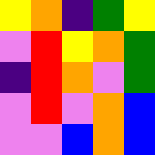[["yellow", "orange", "indigo", "green", "yellow"], ["violet", "red", "yellow", "orange", "green"], ["indigo", "red", "orange", "violet", "green"], ["violet", "red", "violet", "orange", "blue"], ["violet", "violet", "blue", "orange", "blue"]]